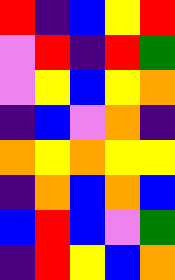[["red", "indigo", "blue", "yellow", "red"], ["violet", "red", "indigo", "red", "green"], ["violet", "yellow", "blue", "yellow", "orange"], ["indigo", "blue", "violet", "orange", "indigo"], ["orange", "yellow", "orange", "yellow", "yellow"], ["indigo", "orange", "blue", "orange", "blue"], ["blue", "red", "blue", "violet", "green"], ["indigo", "red", "yellow", "blue", "orange"]]